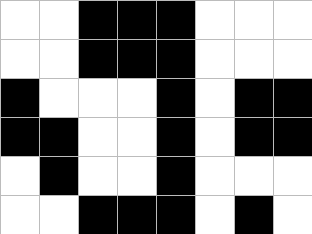[["white", "white", "black", "black", "black", "white", "white", "white"], ["white", "white", "black", "black", "black", "white", "white", "white"], ["black", "white", "white", "white", "black", "white", "black", "black"], ["black", "black", "white", "white", "black", "white", "black", "black"], ["white", "black", "white", "white", "black", "white", "white", "white"], ["white", "white", "black", "black", "black", "white", "black", "white"]]